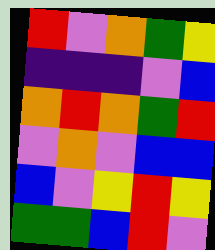[["red", "violet", "orange", "green", "yellow"], ["indigo", "indigo", "indigo", "violet", "blue"], ["orange", "red", "orange", "green", "red"], ["violet", "orange", "violet", "blue", "blue"], ["blue", "violet", "yellow", "red", "yellow"], ["green", "green", "blue", "red", "violet"]]